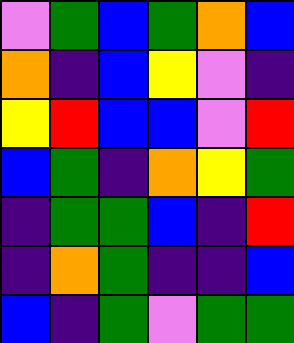[["violet", "green", "blue", "green", "orange", "blue"], ["orange", "indigo", "blue", "yellow", "violet", "indigo"], ["yellow", "red", "blue", "blue", "violet", "red"], ["blue", "green", "indigo", "orange", "yellow", "green"], ["indigo", "green", "green", "blue", "indigo", "red"], ["indigo", "orange", "green", "indigo", "indigo", "blue"], ["blue", "indigo", "green", "violet", "green", "green"]]